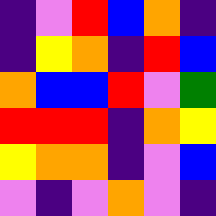[["indigo", "violet", "red", "blue", "orange", "indigo"], ["indigo", "yellow", "orange", "indigo", "red", "blue"], ["orange", "blue", "blue", "red", "violet", "green"], ["red", "red", "red", "indigo", "orange", "yellow"], ["yellow", "orange", "orange", "indigo", "violet", "blue"], ["violet", "indigo", "violet", "orange", "violet", "indigo"]]